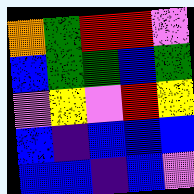[["orange", "green", "red", "red", "violet"], ["blue", "green", "green", "blue", "green"], ["violet", "yellow", "violet", "red", "yellow"], ["blue", "indigo", "blue", "blue", "blue"], ["blue", "blue", "indigo", "blue", "violet"]]